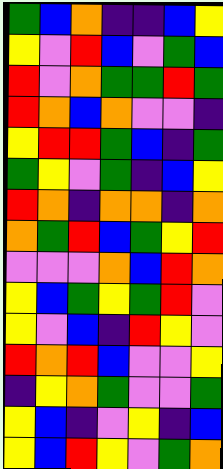[["green", "blue", "orange", "indigo", "indigo", "blue", "yellow"], ["yellow", "violet", "red", "blue", "violet", "green", "blue"], ["red", "violet", "orange", "green", "green", "red", "green"], ["red", "orange", "blue", "orange", "violet", "violet", "indigo"], ["yellow", "red", "red", "green", "blue", "indigo", "green"], ["green", "yellow", "violet", "green", "indigo", "blue", "yellow"], ["red", "orange", "indigo", "orange", "orange", "indigo", "orange"], ["orange", "green", "red", "blue", "green", "yellow", "red"], ["violet", "violet", "violet", "orange", "blue", "red", "orange"], ["yellow", "blue", "green", "yellow", "green", "red", "violet"], ["yellow", "violet", "blue", "indigo", "red", "yellow", "violet"], ["red", "orange", "red", "blue", "violet", "violet", "yellow"], ["indigo", "yellow", "orange", "green", "violet", "violet", "green"], ["yellow", "blue", "indigo", "violet", "yellow", "indigo", "blue"], ["yellow", "blue", "red", "yellow", "violet", "green", "orange"]]